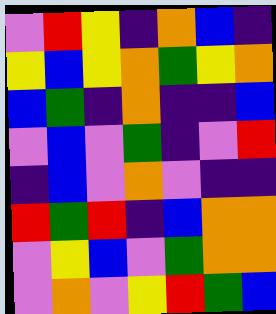[["violet", "red", "yellow", "indigo", "orange", "blue", "indigo"], ["yellow", "blue", "yellow", "orange", "green", "yellow", "orange"], ["blue", "green", "indigo", "orange", "indigo", "indigo", "blue"], ["violet", "blue", "violet", "green", "indigo", "violet", "red"], ["indigo", "blue", "violet", "orange", "violet", "indigo", "indigo"], ["red", "green", "red", "indigo", "blue", "orange", "orange"], ["violet", "yellow", "blue", "violet", "green", "orange", "orange"], ["violet", "orange", "violet", "yellow", "red", "green", "blue"]]